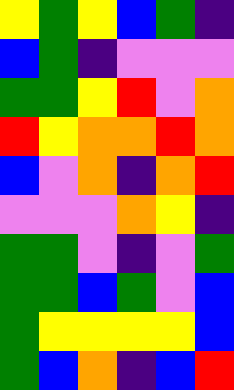[["yellow", "green", "yellow", "blue", "green", "indigo"], ["blue", "green", "indigo", "violet", "violet", "violet"], ["green", "green", "yellow", "red", "violet", "orange"], ["red", "yellow", "orange", "orange", "red", "orange"], ["blue", "violet", "orange", "indigo", "orange", "red"], ["violet", "violet", "violet", "orange", "yellow", "indigo"], ["green", "green", "violet", "indigo", "violet", "green"], ["green", "green", "blue", "green", "violet", "blue"], ["green", "yellow", "yellow", "yellow", "yellow", "blue"], ["green", "blue", "orange", "indigo", "blue", "red"]]